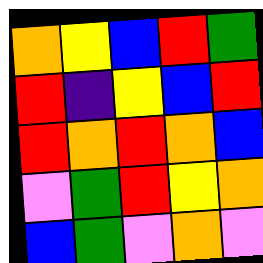[["orange", "yellow", "blue", "red", "green"], ["red", "indigo", "yellow", "blue", "red"], ["red", "orange", "red", "orange", "blue"], ["violet", "green", "red", "yellow", "orange"], ["blue", "green", "violet", "orange", "violet"]]